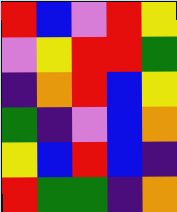[["red", "blue", "violet", "red", "yellow"], ["violet", "yellow", "red", "red", "green"], ["indigo", "orange", "red", "blue", "yellow"], ["green", "indigo", "violet", "blue", "orange"], ["yellow", "blue", "red", "blue", "indigo"], ["red", "green", "green", "indigo", "orange"]]